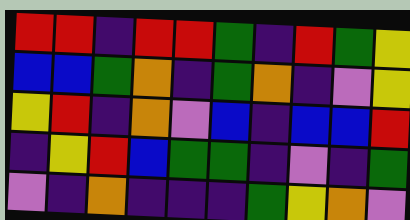[["red", "red", "indigo", "red", "red", "green", "indigo", "red", "green", "yellow"], ["blue", "blue", "green", "orange", "indigo", "green", "orange", "indigo", "violet", "yellow"], ["yellow", "red", "indigo", "orange", "violet", "blue", "indigo", "blue", "blue", "red"], ["indigo", "yellow", "red", "blue", "green", "green", "indigo", "violet", "indigo", "green"], ["violet", "indigo", "orange", "indigo", "indigo", "indigo", "green", "yellow", "orange", "violet"]]